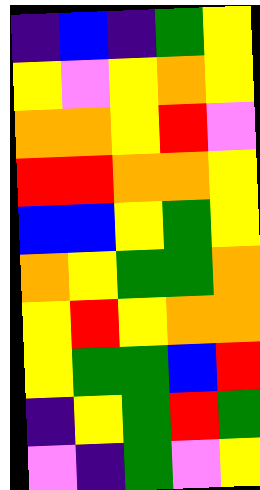[["indigo", "blue", "indigo", "green", "yellow"], ["yellow", "violet", "yellow", "orange", "yellow"], ["orange", "orange", "yellow", "red", "violet"], ["red", "red", "orange", "orange", "yellow"], ["blue", "blue", "yellow", "green", "yellow"], ["orange", "yellow", "green", "green", "orange"], ["yellow", "red", "yellow", "orange", "orange"], ["yellow", "green", "green", "blue", "red"], ["indigo", "yellow", "green", "red", "green"], ["violet", "indigo", "green", "violet", "yellow"]]